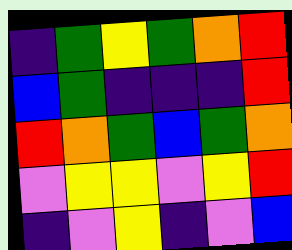[["indigo", "green", "yellow", "green", "orange", "red"], ["blue", "green", "indigo", "indigo", "indigo", "red"], ["red", "orange", "green", "blue", "green", "orange"], ["violet", "yellow", "yellow", "violet", "yellow", "red"], ["indigo", "violet", "yellow", "indigo", "violet", "blue"]]